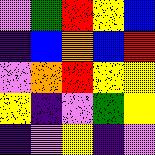[["violet", "green", "red", "yellow", "blue"], ["indigo", "blue", "orange", "blue", "red"], ["violet", "orange", "red", "yellow", "yellow"], ["yellow", "indigo", "violet", "green", "yellow"], ["indigo", "violet", "yellow", "indigo", "violet"]]